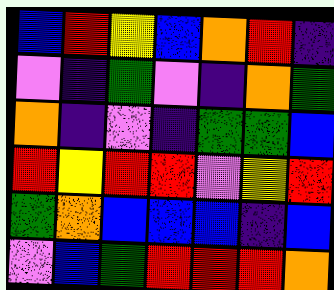[["blue", "red", "yellow", "blue", "orange", "red", "indigo"], ["violet", "indigo", "green", "violet", "indigo", "orange", "green"], ["orange", "indigo", "violet", "indigo", "green", "green", "blue"], ["red", "yellow", "red", "red", "violet", "yellow", "red"], ["green", "orange", "blue", "blue", "blue", "indigo", "blue"], ["violet", "blue", "green", "red", "red", "red", "orange"]]